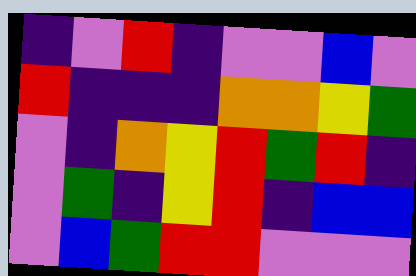[["indigo", "violet", "red", "indigo", "violet", "violet", "blue", "violet"], ["red", "indigo", "indigo", "indigo", "orange", "orange", "yellow", "green"], ["violet", "indigo", "orange", "yellow", "red", "green", "red", "indigo"], ["violet", "green", "indigo", "yellow", "red", "indigo", "blue", "blue"], ["violet", "blue", "green", "red", "red", "violet", "violet", "violet"]]